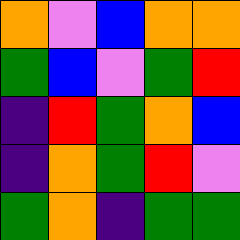[["orange", "violet", "blue", "orange", "orange"], ["green", "blue", "violet", "green", "red"], ["indigo", "red", "green", "orange", "blue"], ["indigo", "orange", "green", "red", "violet"], ["green", "orange", "indigo", "green", "green"]]